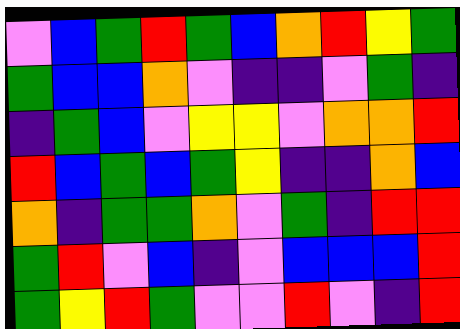[["violet", "blue", "green", "red", "green", "blue", "orange", "red", "yellow", "green"], ["green", "blue", "blue", "orange", "violet", "indigo", "indigo", "violet", "green", "indigo"], ["indigo", "green", "blue", "violet", "yellow", "yellow", "violet", "orange", "orange", "red"], ["red", "blue", "green", "blue", "green", "yellow", "indigo", "indigo", "orange", "blue"], ["orange", "indigo", "green", "green", "orange", "violet", "green", "indigo", "red", "red"], ["green", "red", "violet", "blue", "indigo", "violet", "blue", "blue", "blue", "red"], ["green", "yellow", "red", "green", "violet", "violet", "red", "violet", "indigo", "red"]]